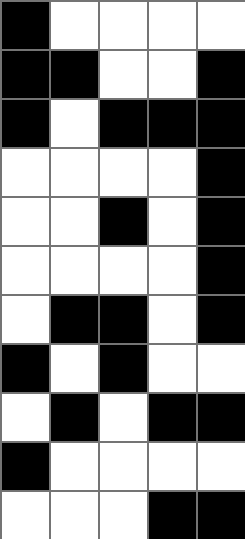[["black", "white", "white", "white", "white"], ["black", "black", "white", "white", "black"], ["black", "white", "black", "black", "black"], ["white", "white", "white", "white", "black"], ["white", "white", "black", "white", "black"], ["white", "white", "white", "white", "black"], ["white", "black", "black", "white", "black"], ["black", "white", "black", "white", "white"], ["white", "black", "white", "black", "black"], ["black", "white", "white", "white", "white"], ["white", "white", "white", "black", "black"]]